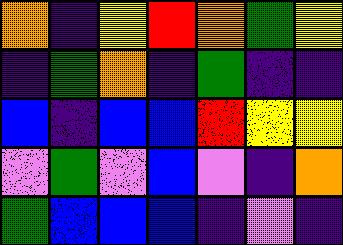[["orange", "indigo", "yellow", "red", "orange", "green", "yellow"], ["indigo", "green", "orange", "indigo", "green", "indigo", "indigo"], ["blue", "indigo", "blue", "blue", "red", "yellow", "yellow"], ["violet", "green", "violet", "blue", "violet", "indigo", "orange"], ["green", "blue", "blue", "blue", "indigo", "violet", "indigo"]]